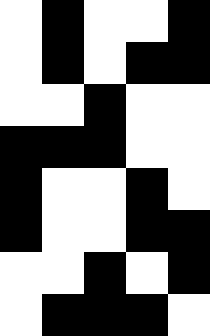[["white", "black", "white", "white", "black"], ["white", "black", "white", "black", "black"], ["white", "white", "black", "white", "white"], ["black", "black", "black", "white", "white"], ["black", "white", "white", "black", "white"], ["black", "white", "white", "black", "black"], ["white", "white", "black", "white", "black"], ["white", "black", "black", "black", "white"]]